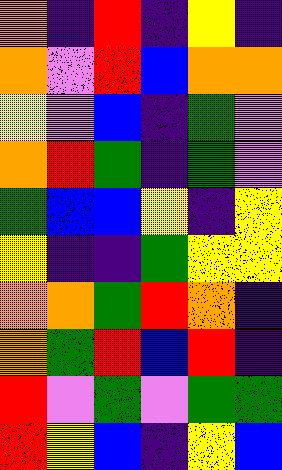[["orange", "indigo", "red", "indigo", "yellow", "indigo"], ["orange", "violet", "red", "blue", "orange", "orange"], ["yellow", "violet", "blue", "indigo", "green", "violet"], ["orange", "red", "green", "indigo", "green", "violet"], ["green", "blue", "blue", "yellow", "indigo", "yellow"], ["yellow", "indigo", "indigo", "green", "yellow", "yellow"], ["orange", "orange", "green", "red", "orange", "indigo"], ["orange", "green", "red", "blue", "red", "indigo"], ["red", "violet", "green", "violet", "green", "green"], ["red", "yellow", "blue", "indigo", "yellow", "blue"]]